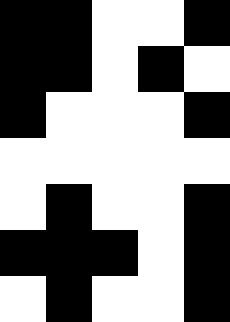[["black", "black", "white", "white", "black"], ["black", "black", "white", "black", "white"], ["black", "white", "white", "white", "black"], ["white", "white", "white", "white", "white"], ["white", "black", "white", "white", "black"], ["black", "black", "black", "white", "black"], ["white", "black", "white", "white", "black"]]